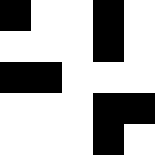[["black", "white", "white", "black", "white"], ["white", "white", "white", "black", "white"], ["black", "black", "white", "white", "white"], ["white", "white", "white", "black", "black"], ["white", "white", "white", "black", "white"]]